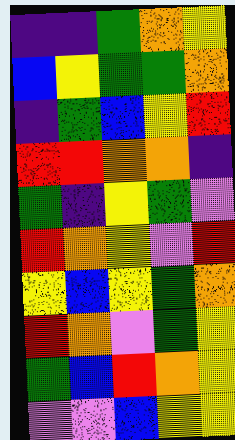[["indigo", "indigo", "green", "orange", "yellow"], ["blue", "yellow", "green", "green", "orange"], ["indigo", "green", "blue", "yellow", "red"], ["red", "red", "orange", "orange", "indigo"], ["green", "indigo", "yellow", "green", "violet"], ["red", "orange", "yellow", "violet", "red"], ["yellow", "blue", "yellow", "green", "orange"], ["red", "orange", "violet", "green", "yellow"], ["green", "blue", "red", "orange", "yellow"], ["violet", "violet", "blue", "yellow", "yellow"]]